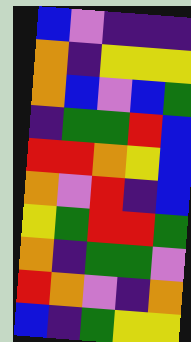[["blue", "violet", "indigo", "indigo", "indigo"], ["orange", "indigo", "yellow", "yellow", "yellow"], ["orange", "blue", "violet", "blue", "green"], ["indigo", "green", "green", "red", "blue"], ["red", "red", "orange", "yellow", "blue"], ["orange", "violet", "red", "indigo", "blue"], ["yellow", "green", "red", "red", "green"], ["orange", "indigo", "green", "green", "violet"], ["red", "orange", "violet", "indigo", "orange"], ["blue", "indigo", "green", "yellow", "yellow"]]